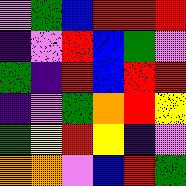[["violet", "green", "blue", "red", "red", "red"], ["indigo", "violet", "red", "blue", "green", "violet"], ["green", "indigo", "red", "blue", "red", "red"], ["indigo", "violet", "green", "orange", "red", "yellow"], ["green", "yellow", "red", "yellow", "indigo", "violet"], ["orange", "orange", "violet", "blue", "red", "green"]]